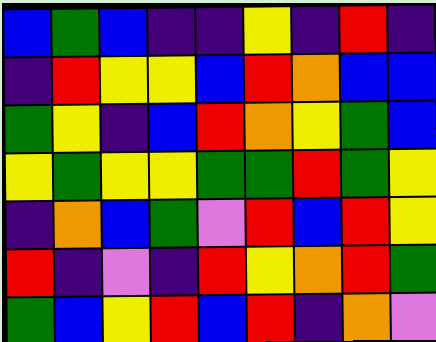[["blue", "green", "blue", "indigo", "indigo", "yellow", "indigo", "red", "indigo"], ["indigo", "red", "yellow", "yellow", "blue", "red", "orange", "blue", "blue"], ["green", "yellow", "indigo", "blue", "red", "orange", "yellow", "green", "blue"], ["yellow", "green", "yellow", "yellow", "green", "green", "red", "green", "yellow"], ["indigo", "orange", "blue", "green", "violet", "red", "blue", "red", "yellow"], ["red", "indigo", "violet", "indigo", "red", "yellow", "orange", "red", "green"], ["green", "blue", "yellow", "red", "blue", "red", "indigo", "orange", "violet"]]